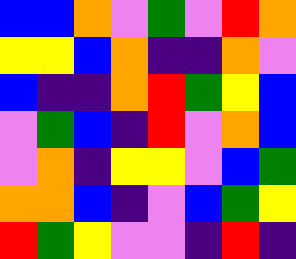[["blue", "blue", "orange", "violet", "green", "violet", "red", "orange"], ["yellow", "yellow", "blue", "orange", "indigo", "indigo", "orange", "violet"], ["blue", "indigo", "indigo", "orange", "red", "green", "yellow", "blue"], ["violet", "green", "blue", "indigo", "red", "violet", "orange", "blue"], ["violet", "orange", "indigo", "yellow", "yellow", "violet", "blue", "green"], ["orange", "orange", "blue", "indigo", "violet", "blue", "green", "yellow"], ["red", "green", "yellow", "violet", "violet", "indigo", "red", "indigo"]]